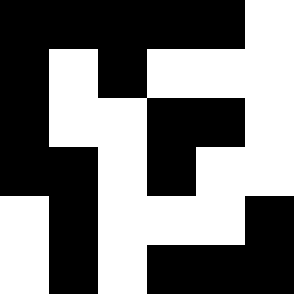[["black", "black", "black", "black", "black", "white"], ["black", "white", "black", "white", "white", "white"], ["black", "white", "white", "black", "black", "white"], ["black", "black", "white", "black", "white", "white"], ["white", "black", "white", "white", "white", "black"], ["white", "black", "white", "black", "black", "black"]]